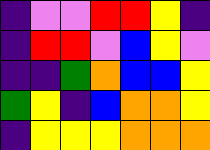[["indigo", "violet", "violet", "red", "red", "yellow", "indigo"], ["indigo", "red", "red", "violet", "blue", "yellow", "violet"], ["indigo", "indigo", "green", "orange", "blue", "blue", "yellow"], ["green", "yellow", "indigo", "blue", "orange", "orange", "yellow"], ["indigo", "yellow", "yellow", "yellow", "orange", "orange", "orange"]]